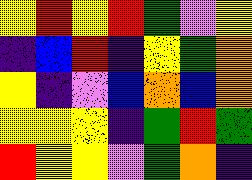[["yellow", "red", "yellow", "red", "green", "violet", "yellow"], ["indigo", "blue", "red", "indigo", "yellow", "green", "orange"], ["yellow", "indigo", "violet", "blue", "orange", "blue", "orange"], ["yellow", "yellow", "yellow", "indigo", "green", "red", "green"], ["red", "yellow", "yellow", "violet", "green", "orange", "indigo"]]